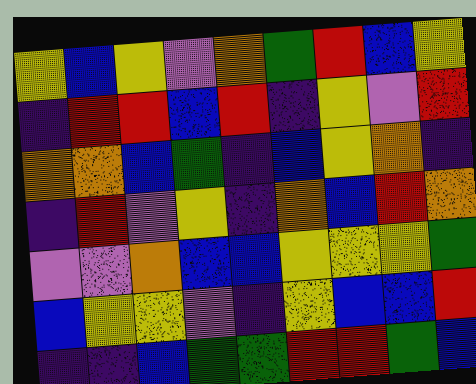[["yellow", "blue", "yellow", "violet", "orange", "green", "red", "blue", "yellow"], ["indigo", "red", "red", "blue", "red", "indigo", "yellow", "violet", "red"], ["orange", "orange", "blue", "green", "indigo", "blue", "yellow", "orange", "indigo"], ["indigo", "red", "violet", "yellow", "indigo", "orange", "blue", "red", "orange"], ["violet", "violet", "orange", "blue", "blue", "yellow", "yellow", "yellow", "green"], ["blue", "yellow", "yellow", "violet", "indigo", "yellow", "blue", "blue", "red"], ["indigo", "indigo", "blue", "green", "green", "red", "red", "green", "blue"]]